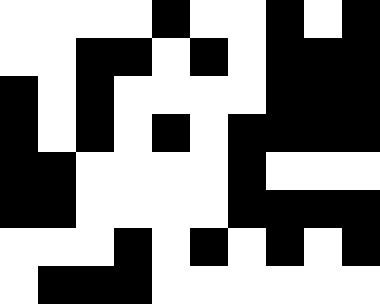[["white", "white", "white", "white", "black", "white", "white", "black", "white", "black"], ["white", "white", "black", "black", "white", "black", "white", "black", "black", "black"], ["black", "white", "black", "white", "white", "white", "white", "black", "black", "black"], ["black", "white", "black", "white", "black", "white", "black", "black", "black", "black"], ["black", "black", "white", "white", "white", "white", "black", "white", "white", "white"], ["black", "black", "white", "white", "white", "white", "black", "black", "black", "black"], ["white", "white", "white", "black", "white", "black", "white", "black", "white", "black"], ["white", "black", "black", "black", "white", "white", "white", "white", "white", "white"]]